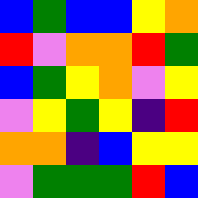[["blue", "green", "blue", "blue", "yellow", "orange"], ["red", "violet", "orange", "orange", "red", "green"], ["blue", "green", "yellow", "orange", "violet", "yellow"], ["violet", "yellow", "green", "yellow", "indigo", "red"], ["orange", "orange", "indigo", "blue", "yellow", "yellow"], ["violet", "green", "green", "green", "red", "blue"]]